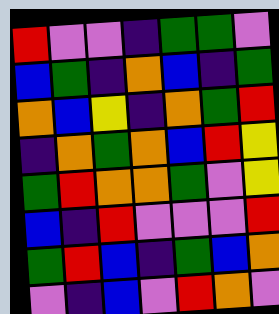[["red", "violet", "violet", "indigo", "green", "green", "violet"], ["blue", "green", "indigo", "orange", "blue", "indigo", "green"], ["orange", "blue", "yellow", "indigo", "orange", "green", "red"], ["indigo", "orange", "green", "orange", "blue", "red", "yellow"], ["green", "red", "orange", "orange", "green", "violet", "yellow"], ["blue", "indigo", "red", "violet", "violet", "violet", "red"], ["green", "red", "blue", "indigo", "green", "blue", "orange"], ["violet", "indigo", "blue", "violet", "red", "orange", "violet"]]